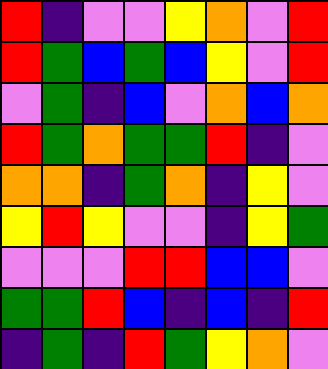[["red", "indigo", "violet", "violet", "yellow", "orange", "violet", "red"], ["red", "green", "blue", "green", "blue", "yellow", "violet", "red"], ["violet", "green", "indigo", "blue", "violet", "orange", "blue", "orange"], ["red", "green", "orange", "green", "green", "red", "indigo", "violet"], ["orange", "orange", "indigo", "green", "orange", "indigo", "yellow", "violet"], ["yellow", "red", "yellow", "violet", "violet", "indigo", "yellow", "green"], ["violet", "violet", "violet", "red", "red", "blue", "blue", "violet"], ["green", "green", "red", "blue", "indigo", "blue", "indigo", "red"], ["indigo", "green", "indigo", "red", "green", "yellow", "orange", "violet"]]